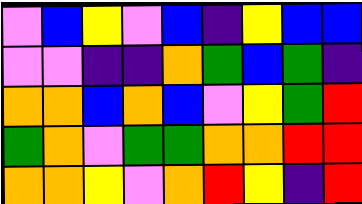[["violet", "blue", "yellow", "violet", "blue", "indigo", "yellow", "blue", "blue"], ["violet", "violet", "indigo", "indigo", "orange", "green", "blue", "green", "indigo"], ["orange", "orange", "blue", "orange", "blue", "violet", "yellow", "green", "red"], ["green", "orange", "violet", "green", "green", "orange", "orange", "red", "red"], ["orange", "orange", "yellow", "violet", "orange", "red", "yellow", "indigo", "red"]]